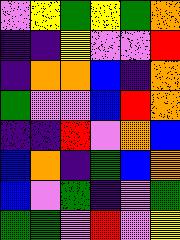[["violet", "yellow", "green", "yellow", "green", "orange"], ["indigo", "indigo", "yellow", "violet", "violet", "red"], ["indigo", "orange", "orange", "blue", "indigo", "orange"], ["green", "violet", "violet", "blue", "red", "orange"], ["indigo", "indigo", "red", "violet", "orange", "blue"], ["blue", "orange", "indigo", "green", "blue", "orange"], ["blue", "violet", "green", "indigo", "violet", "green"], ["green", "green", "violet", "red", "violet", "yellow"]]